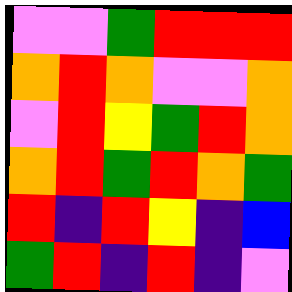[["violet", "violet", "green", "red", "red", "red"], ["orange", "red", "orange", "violet", "violet", "orange"], ["violet", "red", "yellow", "green", "red", "orange"], ["orange", "red", "green", "red", "orange", "green"], ["red", "indigo", "red", "yellow", "indigo", "blue"], ["green", "red", "indigo", "red", "indigo", "violet"]]